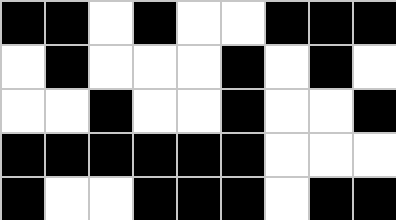[["black", "black", "white", "black", "white", "white", "black", "black", "black"], ["white", "black", "white", "white", "white", "black", "white", "black", "white"], ["white", "white", "black", "white", "white", "black", "white", "white", "black"], ["black", "black", "black", "black", "black", "black", "white", "white", "white"], ["black", "white", "white", "black", "black", "black", "white", "black", "black"]]